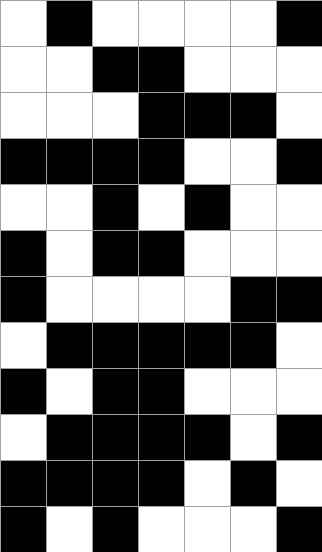[["white", "black", "white", "white", "white", "white", "black"], ["white", "white", "black", "black", "white", "white", "white"], ["white", "white", "white", "black", "black", "black", "white"], ["black", "black", "black", "black", "white", "white", "black"], ["white", "white", "black", "white", "black", "white", "white"], ["black", "white", "black", "black", "white", "white", "white"], ["black", "white", "white", "white", "white", "black", "black"], ["white", "black", "black", "black", "black", "black", "white"], ["black", "white", "black", "black", "white", "white", "white"], ["white", "black", "black", "black", "black", "white", "black"], ["black", "black", "black", "black", "white", "black", "white"], ["black", "white", "black", "white", "white", "white", "black"]]